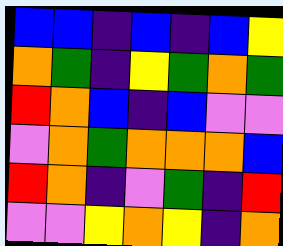[["blue", "blue", "indigo", "blue", "indigo", "blue", "yellow"], ["orange", "green", "indigo", "yellow", "green", "orange", "green"], ["red", "orange", "blue", "indigo", "blue", "violet", "violet"], ["violet", "orange", "green", "orange", "orange", "orange", "blue"], ["red", "orange", "indigo", "violet", "green", "indigo", "red"], ["violet", "violet", "yellow", "orange", "yellow", "indigo", "orange"]]